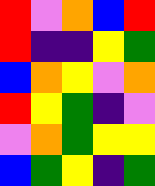[["red", "violet", "orange", "blue", "red"], ["red", "indigo", "indigo", "yellow", "green"], ["blue", "orange", "yellow", "violet", "orange"], ["red", "yellow", "green", "indigo", "violet"], ["violet", "orange", "green", "yellow", "yellow"], ["blue", "green", "yellow", "indigo", "green"]]